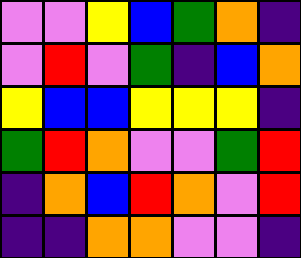[["violet", "violet", "yellow", "blue", "green", "orange", "indigo"], ["violet", "red", "violet", "green", "indigo", "blue", "orange"], ["yellow", "blue", "blue", "yellow", "yellow", "yellow", "indigo"], ["green", "red", "orange", "violet", "violet", "green", "red"], ["indigo", "orange", "blue", "red", "orange", "violet", "red"], ["indigo", "indigo", "orange", "orange", "violet", "violet", "indigo"]]